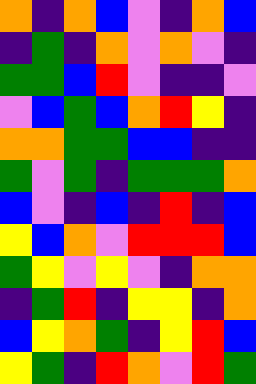[["orange", "indigo", "orange", "blue", "violet", "indigo", "orange", "blue"], ["indigo", "green", "indigo", "orange", "violet", "orange", "violet", "indigo"], ["green", "green", "blue", "red", "violet", "indigo", "indigo", "violet"], ["violet", "blue", "green", "blue", "orange", "red", "yellow", "indigo"], ["orange", "orange", "green", "green", "blue", "blue", "indigo", "indigo"], ["green", "violet", "green", "indigo", "green", "green", "green", "orange"], ["blue", "violet", "indigo", "blue", "indigo", "red", "indigo", "blue"], ["yellow", "blue", "orange", "violet", "red", "red", "red", "blue"], ["green", "yellow", "violet", "yellow", "violet", "indigo", "orange", "orange"], ["indigo", "green", "red", "indigo", "yellow", "yellow", "indigo", "orange"], ["blue", "yellow", "orange", "green", "indigo", "yellow", "red", "blue"], ["yellow", "green", "indigo", "red", "orange", "violet", "red", "green"]]